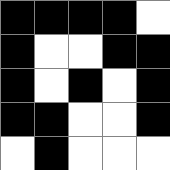[["black", "black", "black", "black", "white"], ["black", "white", "white", "black", "black"], ["black", "white", "black", "white", "black"], ["black", "black", "white", "white", "black"], ["white", "black", "white", "white", "white"]]